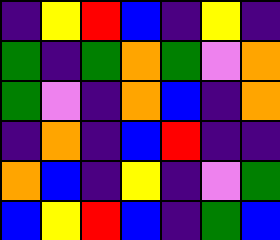[["indigo", "yellow", "red", "blue", "indigo", "yellow", "indigo"], ["green", "indigo", "green", "orange", "green", "violet", "orange"], ["green", "violet", "indigo", "orange", "blue", "indigo", "orange"], ["indigo", "orange", "indigo", "blue", "red", "indigo", "indigo"], ["orange", "blue", "indigo", "yellow", "indigo", "violet", "green"], ["blue", "yellow", "red", "blue", "indigo", "green", "blue"]]